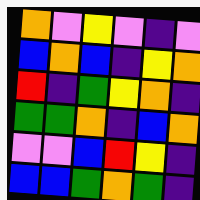[["orange", "violet", "yellow", "violet", "indigo", "violet"], ["blue", "orange", "blue", "indigo", "yellow", "orange"], ["red", "indigo", "green", "yellow", "orange", "indigo"], ["green", "green", "orange", "indigo", "blue", "orange"], ["violet", "violet", "blue", "red", "yellow", "indigo"], ["blue", "blue", "green", "orange", "green", "indigo"]]